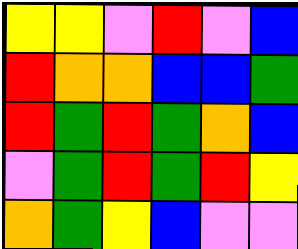[["yellow", "yellow", "violet", "red", "violet", "blue"], ["red", "orange", "orange", "blue", "blue", "green"], ["red", "green", "red", "green", "orange", "blue"], ["violet", "green", "red", "green", "red", "yellow"], ["orange", "green", "yellow", "blue", "violet", "violet"]]